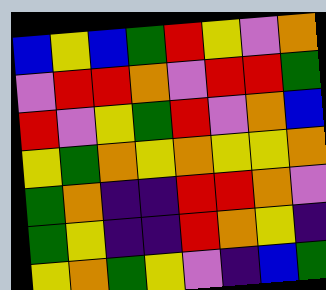[["blue", "yellow", "blue", "green", "red", "yellow", "violet", "orange"], ["violet", "red", "red", "orange", "violet", "red", "red", "green"], ["red", "violet", "yellow", "green", "red", "violet", "orange", "blue"], ["yellow", "green", "orange", "yellow", "orange", "yellow", "yellow", "orange"], ["green", "orange", "indigo", "indigo", "red", "red", "orange", "violet"], ["green", "yellow", "indigo", "indigo", "red", "orange", "yellow", "indigo"], ["yellow", "orange", "green", "yellow", "violet", "indigo", "blue", "green"]]